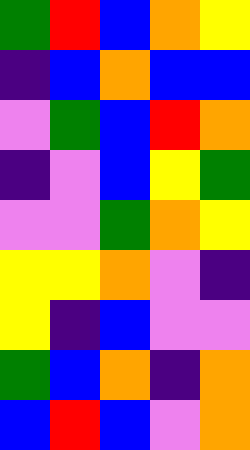[["green", "red", "blue", "orange", "yellow"], ["indigo", "blue", "orange", "blue", "blue"], ["violet", "green", "blue", "red", "orange"], ["indigo", "violet", "blue", "yellow", "green"], ["violet", "violet", "green", "orange", "yellow"], ["yellow", "yellow", "orange", "violet", "indigo"], ["yellow", "indigo", "blue", "violet", "violet"], ["green", "blue", "orange", "indigo", "orange"], ["blue", "red", "blue", "violet", "orange"]]